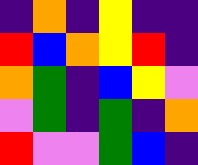[["indigo", "orange", "indigo", "yellow", "indigo", "indigo"], ["red", "blue", "orange", "yellow", "red", "indigo"], ["orange", "green", "indigo", "blue", "yellow", "violet"], ["violet", "green", "indigo", "green", "indigo", "orange"], ["red", "violet", "violet", "green", "blue", "indigo"]]